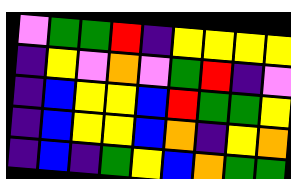[["violet", "green", "green", "red", "indigo", "yellow", "yellow", "yellow", "yellow"], ["indigo", "yellow", "violet", "orange", "violet", "green", "red", "indigo", "violet"], ["indigo", "blue", "yellow", "yellow", "blue", "red", "green", "green", "yellow"], ["indigo", "blue", "yellow", "yellow", "blue", "orange", "indigo", "yellow", "orange"], ["indigo", "blue", "indigo", "green", "yellow", "blue", "orange", "green", "green"]]